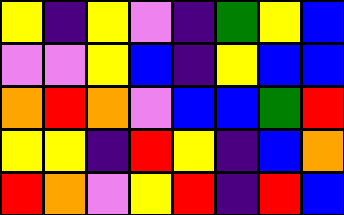[["yellow", "indigo", "yellow", "violet", "indigo", "green", "yellow", "blue"], ["violet", "violet", "yellow", "blue", "indigo", "yellow", "blue", "blue"], ["orange", "red", "orange", "violet", "blue", "blue", "green", "red"], ["yellow", "yellow", "indigo", "red", "yellow", "indigo", "blue", "orange"], ["red", "orange", "violet", "yellow", "red", "indigo", "red", "blue"]]